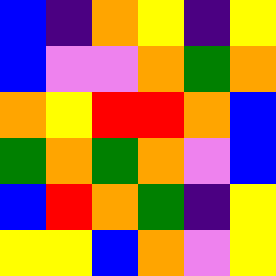[["blue", "indigo", "orange", "yellow", "indigo", "yellow"], ["blue", "violet", "violet", "orange", "green", "orange"], ["orange", "yellow", "red", "red", "orange", "blue"], ["green", "orange", "green", "orange", "violet", "blue"], ["blue", "red", "orange", "green", "indigo", "yellow"], ["yellow", "yellow", "blue", "orange", "violet", "yellow"]]